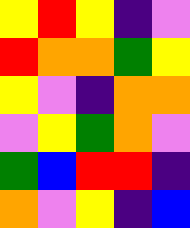[["yellow", "red", "yellow", "indigo", "violet"], ["red", "orange", "orange", "green", "yellow"], ["yellow", "violet", "indigo", "orange", "orange"], ["violet", "yellow", "green", "orange", "violet"], ["green", "blue", "red", "red", "indigo"], ["orange", "violet", "yellow", "indigo", "blue"]]